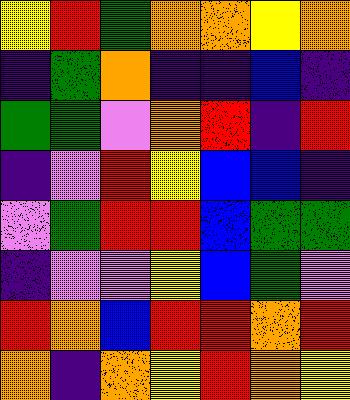[["yellow", "red", "green", "orange", "orange", "yellow", "orange"], ["indigo", "green", "orange", "indigo", "indigo", "blue", "indigo"], ["green", "green", "violet", "orange", "red", "indigo", "red"], ["indigo", "violet", "red", "yellow", "blue", "blue", "indigo"], ["violet", "green", "red", "red", "blue", "green", "green"], ["indigo", "violet", "violet", "yellow", "blue", "green", "violet"], ["red", "orange", "blue", "red", "red", "orange", "red"], ["orange", "indigo", "orange", "yellow", "red", "orange", "yellow"]]